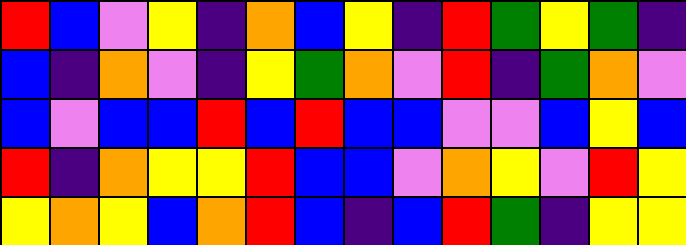[["red", "blue", "violet", "yellow", "indigo", "orange", "blue", "yellow", "indigo", "red", "green", "yellow", "green", "indigo"], ["blue", "indigo", "orange", "violet", "indigo", "yellow", "green", "orange", "violet", "red", "indigo", "green", "orange", "violet"], ["blue", "violet", "blue", "blue", "red", "blue", "red", "blue", "blue", "violet", "violet", "blue", "yellow", "blue"], ["red", "indigo", "orange", "yellow", "yellow", "red", "blue", "blue", "violet", "orange", "yellow", "violet", "red", "yellow"], ["yellow", "orange", "yellow", "blue", "orange", "red", "blue", "indigo", "blue", "red", "green", "indigo", "yellow", "yellow"]]